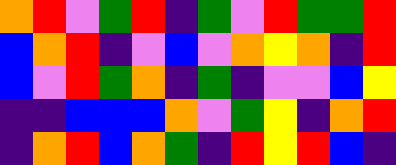[["orange", "red", "violet", "green", "red", "indigo", "green", "violet", "red", "green", "green", "red"], ["blue", "orange", "red", "indigo", "violet", "blue", "violet", "orange", "yellow", "orange", "indigo", "red"], ["blue", "violet", "red", "green", "orange", "indigo", "green", "indigo", "violet", "violet", "blue", "yellow"], ["indigo", "indigo", "blue", "blue", "blue", "orange", "violet", "green", "yellow", "indigo", "orange", "red"], ["indigo", "orange", "red", "blue", "orange", "green", "indigo", "red", "yellow", "red", "blue", "indigo"]]